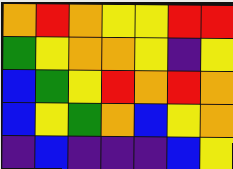[["orange", "red", "orange", "yellow", "yellow", "red", "red"], ["green", "yellow", "orange", "orange", "yellow", "indigo", "yellow"], ["blue", "green", "yellow", "red", "orange", "red", "orange"], ["blue", "yellow", "green", "orange", "blue", "yellow", "orange"], ["indigo", "blue", "indigo", "indigo", "indigo", "blue", "yellow"]]